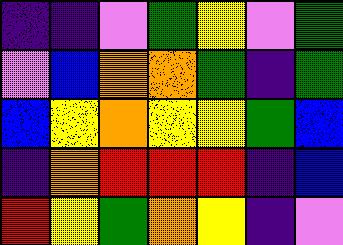[["indigo", "indigo", "violet", "green", "yellow", "violet", "green"], ["violet", "blue", "orange", "orange", "green", "indigo", "green"], ["blue", "yellow", "orange", "yellow", "yellow", "green", "blue"], ["indigo", "orange", "red", "red", "red", "indigo", "blue"], ["red", "yellow", "green", "orange", "yellow", "indigo", "violet"]]